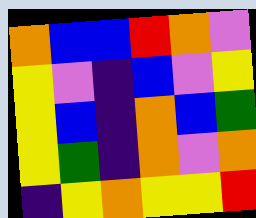[["orange", "blue", "blue", "red", "orange", "violet"], ["yellow", "violet", "indigo", "blue", "violet", "yellow"], ["yellow", "blue", "indigo", "orange", "blue", "green"], ["yellow", "green", "indigo", "orange", "violet", "orange"], ["indigo", "yellow", "orange", "yellow", "yellow", "red"]]